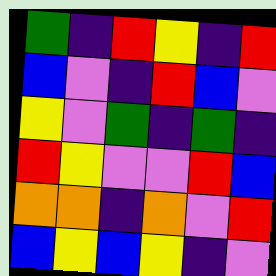[["green", "indigo", "red", "yellow", "indigo", "red"], ["blue", "violet", "indigo", "red", "blue", "violet"], ["yellow", "violet", "green", "indigo", "green", "indigo"], ["red", "yellow", "violet", "violet", "red", "blue"], ["orange", "orange", "indigo", "orange", "violet", "red"], ["blue", "yellow", "blue", "yellow", "indigo", "violet"]]